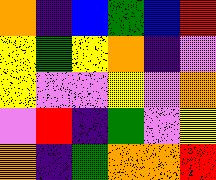[["orange", "indigo", "blue", "green", "blue", "red"], ["yellow", "green", "yellow", "orange", "indigo", "violet"], ["yellow", "violet", "violet", "yellow", "violet", "orange"], ["violet", "red", "indigo", "green", "violet", "yellow"], ["orange", "indigo", "green", "orange", "orange", "red"]]